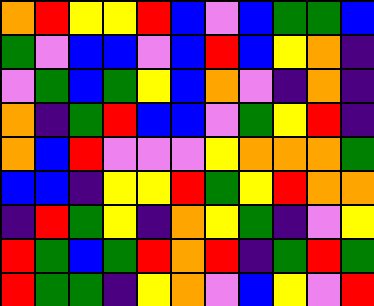[["orange", "red", "yellow", "yellow", "red", "blue", "violet", "blue", "green", "green", "blue"], ["green", "violet", "blue", "blue", "violet", "blue", "red", "blue", "yellow", "orange", "indigo"], ["violet", "green", "blue", "green", "yellow", "blue", "orange", "violet", "indigo", "orange", "indigo"], ["orange", "indigo", "green", "red", "blue", "blue", "violet", "green", "yellow", "red", "indigo"], ["orange", "blue", "red", "violet", "violet", "violet", "yellow", "orange", "orange", "orange", "green"], ["blue", "blue", "indigo", "yellow", "yellow", "red", "green", "yellow", "red", "orange", "orange"], ["indigo", "red", "green", "yellow", "indigo", "orange", "yellow", "green", "indigo", "violet", "yellow"], ["red", "green", "blue", "green", "red", "orange", "red", "indigo", "green", "red", "green"], ["red", "green", "green", "indigo", "yellow", "orange", "violet", "blue", "yellow", "violet", "red"]]